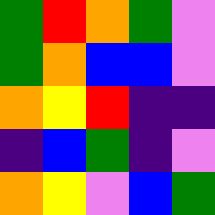[["green", "red", "orange", "green", "violet"], ["green", "orange", "blue", "blue", "violet"], ["orange", "yellow", "red", "indigo", "indigo"], ["indigo", "blue", "green", "indigo", "violet"], ["orange", "yellow", "violet", "blue", "green"]]